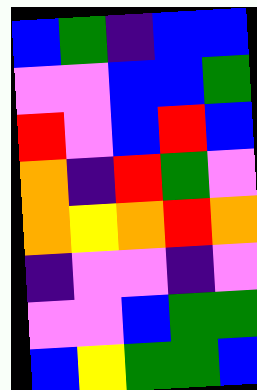[["blue", "green", "indigo", "blue", "blue"], ["violet", "violet", "blue", "blue", "green"], ["red", "violet", "blue", "red", "blue"], ["orange", "indigo", "red", "green", "violet"], ["orange", "yellow", "orange", "red", "orange"], ["indigo", "violet", "violet", "indigo", "violet"], ["violet", "violet", "blue", "green", "green"], ["blue", "yellow", "green", "green", "blue"]]